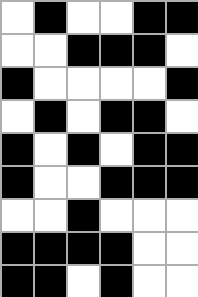[["white", "black", "white", "white", "black", "black"], ["white", "white", "black", "black", "black", "white"], ["black", "white", "white", "white", "white", "black"], ["white", "black", "white", "black", "black", "white"], ["black", "white", "black", "white", "black", "black"], ["black", "white", "white", "black", "black", "black"], ["white", "white", "black", "white", "white", "white"], ["black", "black", "black", "black", "white", "white"], ["black", "black", "white", "black", "white", "white"]]